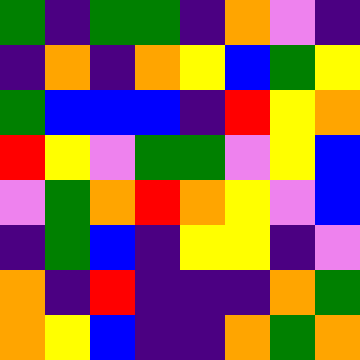[["green", "indigo", "green", "green", "indigo", "orange", "violet", "indigo"], ["indigo", "orange", "indigo", "orange", "yellow", "blue", "green", "yellow"], ["green", "blue", "blue", "blue", "indigo", "red", "yellow", "orange"], ["red", "yellow", "violet", "green", "green", "violet", "yellow", "blue"], ["violet", "green", "orange", "red", "orange", "yellow", "violet", "blue"], ["indigo", "green", "blue", "indigo", "yellow", "yellow", "indigo", "violet"], ["orange", "indigo", "red", "indigo", "indigo", "indigo", "orange", "green"], ["orange", "yellow", "blue", "indigo", "indigo", "orange", "green", "orange"]]